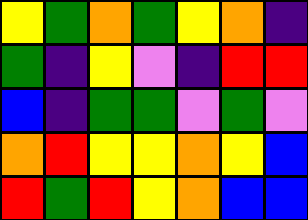[["yellow", "green", "orange", "green", "yellow", "orange", "indigo"], ["green", "indigo", "yellow", "violet", "indigo", "red", "red"], ["blue", "indigo", "green", "green", "violet", "green", "violet"], ["orange", "red", "yellow", "yellow", "orange", "yellow", "blue"], ["red", "green", "red", "yellow", "orange", "blue", "blue"]]